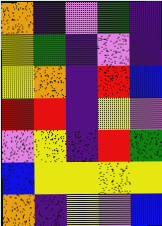[["orange", "indigo", "violet", "green", "indigo"], ["yellow", "green", "indigo", "violet", "indigo"], ["yellow", "orange", "indigo", "red", "blue"], ["red", "red", "indigo", "yellow", "violet"], ["violet", "yellow", "indigo", "red", "green"], ["blue", "yellow", "yellow", "yellow", "yellow"], ["orange", "indigo", "yellow", "violet", "blue"]]